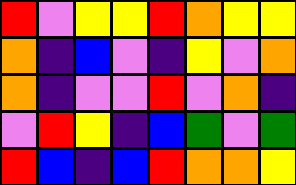[["red", "violet", "yellow", "yellow", "red", "orange", "yellow", "yellow"], ["orange", "indigo", "blue", "violet", "indigo", "yellow", "violet", "orange"], ["orange", "indigo", "violet", "violet", "red", "violet", "orange", "indigo"], ["violet", "red", "yellow", "indigo", "blue", "green", "violet", "green"], ["red", "blue", "indigo", "blue", "red", "orange", "orange", "yellow"]]